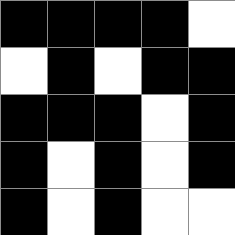[["black", "black", "black", "black", "white"], ["white", "black", "white", "black", "black"], ["black", "black", "black", "white", "black"], ["black", "white", "black", "white", "black"], ["black", "white", "black", "white", "white"]]